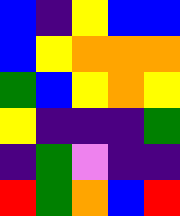[["blue", "indigo", "yellow", "blue", "blue"], ["blue", "yellow", "orange", "orange", "orange"], ["green", "blue", "yellow", "orange", "yellow"], ["yellow", "indigo", "indigo", "indigo", "green"], ["indigo", "green", "violet", "indigo", "indigo"], ["red", "green", "orange", "blue", "red"]]